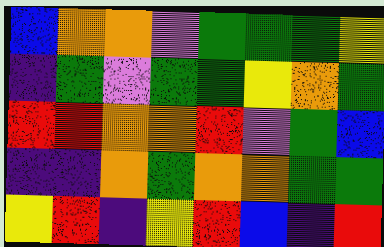[["blue", "orange", "orange", "violet", "green", "green", "green", "yellow"], ["indigo", "green", "violet", "green", "green", "yellow", "orange", "green"], ["red", "red", "orange", "orange", "red", "violet", "green", "blue"], ["indigo", "indigo", "orange", "green", "orange", "orange", "green", "green"], ["yellow", "red", "indigo", "yellow", "red", "blue", "indigo", "red"]]